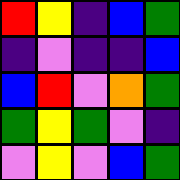[["red", "yellow", "indigo", "blue", "green"], ["indigo", "violet", "indigo", "indigo", "blue"], ["blue", "red", "violet", "orange", "green"], ["green", "yellow", "green", "violet", "indigo"], ["violet", "yellow", "violet", "blue", "green"]]